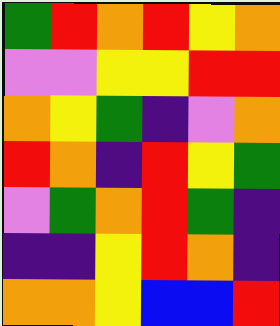[["green", "red", "orange", "red", "yellow", "orange"], ["violet", "violet", "yellow", "yellow", "red", "red"], ["orange", "yellow", "green", "indigo", "violet", "orange"], ["red", "orange", "indigo", "red", "yellow", "green"], ["violet", "green", "orange", "red", "green", "indigo"], ["indigo", "indigo", "yellow", "red", "orange", "indigo"], ["orange", "orange", "yellow", "blue", "blue", "red"]]